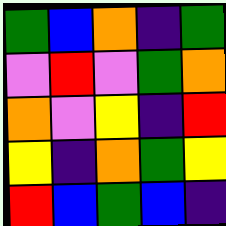[["green", "blue", "orange", "indigo", "green"], ["violet", "red", "violet", "green", "orange"], ["orange", "violet", "yellow", "indigo", "red"], ["yellow", "indigo", "orange", "green", "yellow"], ["red", "blue", "green", "blue", "indigo"]]